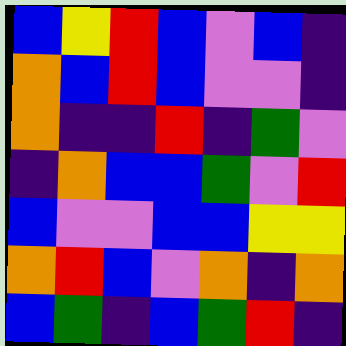[["blue", "yellow", "red", "blue", "violet", "blue", "indigo"], ["orange", "blue", "red", "blue", "violet", "violet", "indigo"], ["orange", "indigo", "indigo", "red", "indigo", "green", "violet"], ["indigo", "orange", "blue", "blue", "green", "violet", "red"], ["blue", "violet", "violet", "blue", "blue", "yellow", "yellow"], ["orange", "red", "blue", "violet", "orange", "indigo", "orange"], ["blue", "green", "indigo", "blue", "green", "red", "indigo"]]